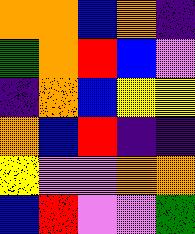[["orange", "orange", "blue", "orange", "indigo"], ["green", "orange", "red", "blue", "violet"], ["indigo", "orange", "blue", "yellow", "yellow"], ["orange", "blue", "red", "indigo", "indigo"], ["yellow", "violet", "violet", "orange", "orange"], ["blue", "red", "violet", "violet", "green"]]